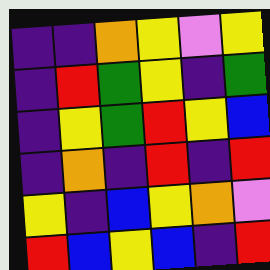[["indigo", "indigo", "orange", "yellow", "violet", "yellow"], ["indigo", "red", "green", "yellow", "indigo", "green"], ["indigo", "yellow", "green", "red", "yellow", "blue"], ["indigo", "orange", "indigo", "red", "indigo", "red"], ["yellow", "indigo", "blue", "yellow", "orange", "violet"], ["red", "blue", "yellow", "blue", "indigo", "red"]]